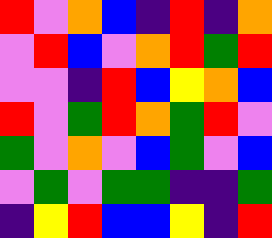[["red", "violet", "orange", "blue", "indigo", "red", "indigo", "orange"], ["violet", "red", "blue", "violet", "orange", "red", "green", "red"], ["violet", "violet", "indigo", "red", "blue", "yellow", "orange", "blue"], ["red", "violet", "green", "red", "orange", "green", "red", "violet"], ["green", "violet", "orange", "violet", "blue", "green", "violet", "blue"], ["violet", "green", "violet", "green", "green", "indigo", "indigo", "green"], ["indigo", "yellow", "red", "blue", "blue", "yellow", "indigo", "red"]]